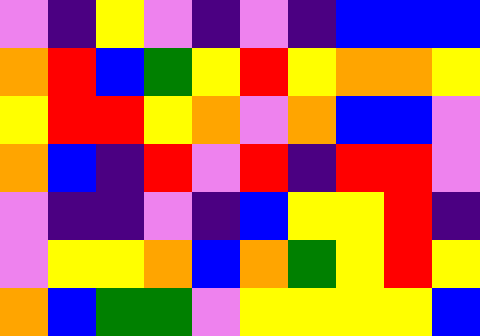[["violet", "indigo", "yellow", "violet", "indigo", "violet", "indigo", "blue", "blue", "blue"], ["orange", "red", "blue", "green", "yellow", "red", "yellow", "orange", "orange", "yellow"], ["yellow", "red", "red", "yellow", "orange", "violet", "orange", "blue", "blue", "violet"], ["orange", "blue", "indigo", "red", "violet", "red", "indigo", "red", "red", "violet"], ["violet", "indigo", "indigo", "violet", "indigo", "blue", "yellow", "yellow", "red", "indigo"], ["violet", "yellow", "yellow", "orange", "blue", "orange", "green", "yellow", "red", "yellow"], ["orange", "blue", "green", "green", "violet", "yellow", "yellow", "yellow", "yellow", "blue"]]